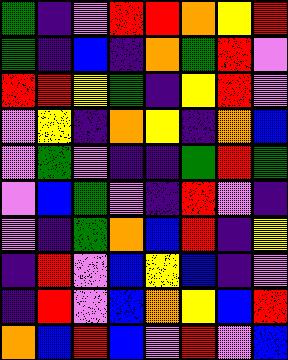[["green", "indigo", "violet", "red", "red", "orange", "yellow", "red"], ["green", "indigo", "blue", "indigo", "orange", "green", "red", "violet"], ["red", "red", "yellow", "green", "indigo", "yellow", "red", "violet"], ["violet", "yellow", "indigo", "orange", "yellow", "indigo", "orange", "blue"], ["violet", "green", "violet", "indigo", "indigo", "green", "red", "green"], ["violet", "blue", "green", "violet", "indigo", "red", "violet", "indigo"], ["violet", "indigo", "green", "orange", "blue", "red", "indigo", "yellow"], ["indigo", "red", "violet", "blue", "yellow", "blue", "indigo", "violet"], ["indigo", "red", "violet", "blue", "orange", "yellow", "blue", "red"], ["orange", "blue", "red", "blue", "violet", "red", "violet", "blue"]]